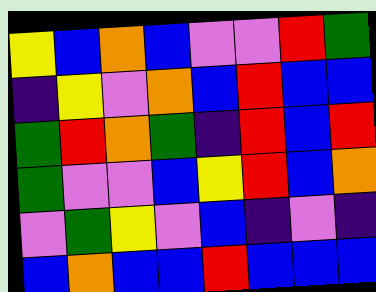[["yellow", "blue", "orange", "blue", "violet", "violet", "red", "green"], ["indigo", "yellow", "violet", "orange", "blue", "red", "blue", "blue"], ["green", "red", "orange", "green", "indigo", "red", "blue", "red"], ["green", "violet", "violet", "blue", "yellow", "red", "blue", "orange"], ["violet", "green", "yellow", "violet", "blue", "indigo", "violet", "indigo"], ["blue", "orange", "blue", "blue", "red", "blue", "blue", "blue"]]